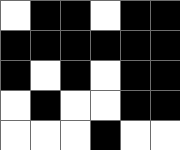[["white", "black", "black", "white", "black", "black"], ["black", "black", "black", "black", "black", "black"], ["black", "white", "black", "white", "black", "black"], ["white", "black", "white", "white", "black", "black"], ["white", "white", "white", "black", "white", "white"]]